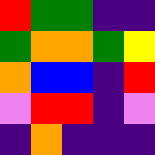[["red", "green", "green", "indigo", "indigo"], ["green", "orange", "orange", "green", "yellow"], ["orange", "blue", "blue", "indigo", "red"], ["violet", "red", "red", "indigo", "violet"], ["indigo", "orange", "indigo", "indigo", "indigo"]]